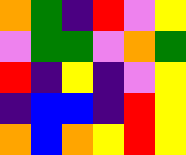[["orange", "green", "indigo", "red", "violet", "yellow"], ["violet", "green", "green", "violet", "orange", "green"], ["red", "indigo", "yellow", "indigo", "violet", "yellow"], ["indigo", "blue", "blue", "indigo", "red", "yellow"], ["orange", "blue", "orange", "yellow", "red", "yellow"]]